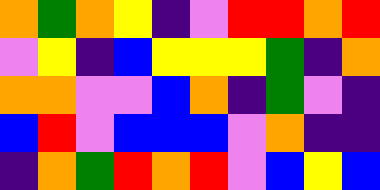[["orange", "green", "orange", "yellow", "indigo", "violet", "red", "red", "orange", "red"], ["violet", "yellow", "indigo", "blue", "yellow", "yellow", "yellow", "green", "indigo", "orange"], ["orange", "orange", "violet", "violet", "blue", "orange", "indigo", "green", "violet", "indigo"], ["blue", "red", "violet", "blue", "blue", "blue", "violet", "orange", "indigo", "indigo"], ["indigo", "orange", "green", "red", "orange", "red", "violet", "blue", "yellow", "blue"]]